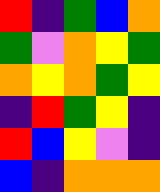[["red", "indigo", "green", "blue", "orange"], ["green", "violet", "orange", "yellow", "green"], ["orange", "yellow", "orange", "green", "yellow"], ["indigo", "red", "green", "yellow", "indigo"], ["red", "blue", "yellow", "violet", "indigo"], ["blue", "indigo", "orange", "orange", "orange"]]